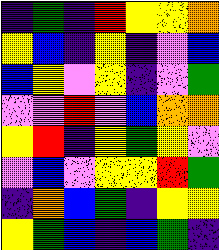[["indigo", "green", "indigo", "red", "yellow", "yellow", "orange"], ["yellow", "blue", "indigo", "yellow", "indigo", "violet", "blue"], ["blue", "yellow", "violet", "yellow", "indigo", "violet", "green"], ["violet", "violet", "red", "violet", "blue", "orange", "orange"], ["yellow", "red", "indigo", "yellow", "green", "yellow", "violet"], ["violet", "blue", "violet", "yellow", "yellow", "red", "green"], ["indigo", "orange", "blue", "green", "indigo", "yellow", "yellow"], ["yellow", "green", "blue", "indigo", "blue", "green", "indigo"]]